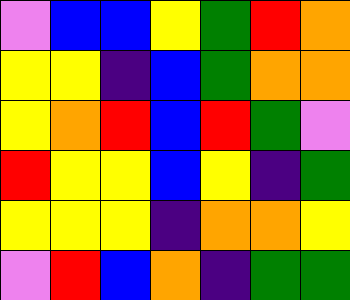[["violet", "blue", "blue", "yellow", "green", "red", "orange"], ["yellow", "yellow", "indigo", "blue", "green", "orange", "orange"], ["yellow", "orange", "red", "blue", "red", "green", "violet"], ["red", "yellow", "yellow", "blue", "yellow", "indigo", "green"], ["yellow", "yellow", "yellow", "indigo", "orange", "orange", "yellow"], ["violet", "red", "blue", "orange", "indigo", "green", "green"]]